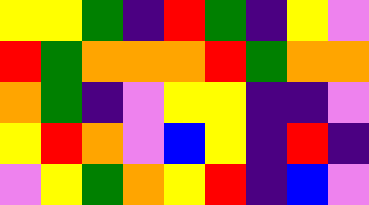[["yellow", "yellow", "green", "indigo", "red", "green", "indigo", "yellow", "violet"], ["red", "green", "orange", "orange", "orange", "red", "green", "orange", "orange"], ["orange", "green", "indigo", "violet", "yellow", "yellow", "indigo", "indigo", "violet"], ["yellow", "red", "orange", "violet", "blue", "yellow", "indigo", "red", "indigo"], ["violet", "yellow", "green", "orange", "yellow", "red", "indigo", "blue", "violet"]]